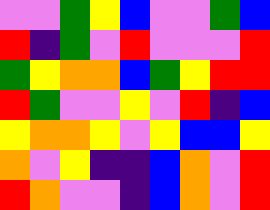[["violet", "violet", "green", "yellow", "blue", "violet", "violet", "green", "blue"], ["red", "indigo", "green", "violet", "red", "violet", "violet", "violet", "red"], ["green", "yellow", "orange", "orange", "blue", "green", "yellow", "red", "red"], ["red", "green", "violet", "violet", "yellow", "violet", "red", "indigo", "blue"], ["yellow", "orange", "orange", "yellow", "violet", "yellow", "blue", "blue", "yellow"], ["orange", "violet", "yellow", "indigo", "indigo", "blue", "orange", "violet", "red"], ["red", "orange", "violet", "violet", "indigo", "blue", "orange", "violet", "red"]]